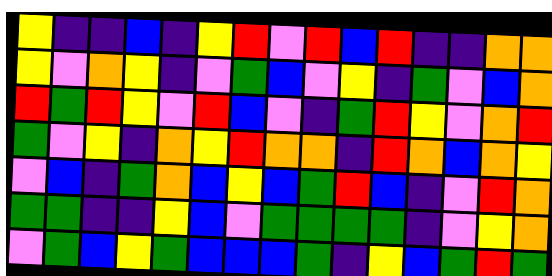[["yellow", "indigo", "indigo", "blue", "indigo", "yellow", "red", "violet", "red", "blue", "red", "indigo", "indigo", "orange", "orange"], ["yellow", "violet", "orange", "yellow", "indigo", "violet", "green", "blue", "violet", "yellow", "indigo", "green", "violet", "blue", "orange"], ["red", "green", "red", "yellow", "violet", "red", "blue", "violet", "indigo", "green", "red", "yellow", "violet", "orange", "red"], ["green", "violet", "yellow", "indigo", "orange", "yellow", "red", "orange", "orange", "indigo", "red", "orange", "blue", "orange", "yellow"], ["violet", "blue", "indigo", "green", "orange", "blue", "yellow", "blue", "green", "red", "blue", "indigo", "violet", "red", "orange"], ["green", "green", "indigo", "indigo", "yellow", "blue", "violet", "green", "green", "green", "green", "indigo", "violet", "yellow", "orange"], ["violet", "green", "blue", "yellow", "green", "blue", "blue", "blue", "green", "indigo", "yellow", "blue", "green", "red", "green"]]